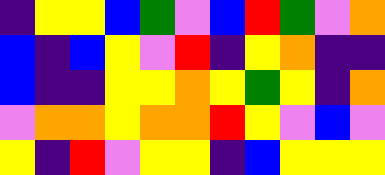[["indigo", "yellow", "yellow", "blue", "green", "violet", "blue", "red", "green", "violet", "orange"], ["blue", "indigo", "blue", "yellow", "violet", "red", "indigo", "yellow", "orange", "indigo", "indigo"], ["blue", "indigo", "indigo", "yellow", "yellow", "orange", "yellow", "green", "yellow", "indigo", "orange"], ["violet", "orange", "orange", "yellow", "orange", "orange", "red", "yellow", "violet", "blue", "violet"], ["yellow", "indigo", "red", "violet", "yellow", "yellow", "indigo", "blue", "yellow", "yellow", "yellow"]]